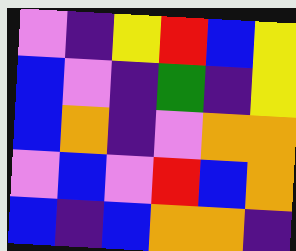[["violet", "indigo", "yellow", "red", "blue", "yellow"], ["blue", "violet", "indigo", "green", "indigo", "yellow"], ["blue", "orange", "indigo", "violet", "orange", "orange"], ["violet", "blue", "violet", "red", "blue", "orange"], ["blue", "indigo", "blue", "orange", "orange", "indigo"]]